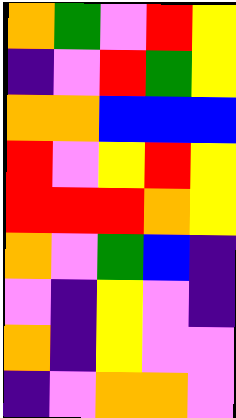[["orange", "green", "violet", "red", "yellow"], ["indigo", "violet", "red", "green", "yellow"], ["orange", "orange", "blue", "blue", "blue"], ["red", "violet", "yellow", "red", "yellow"], ["red", "red", "red", "orange", "yellow"], ["orange", "violet", "green", "blue", "indigo"], ["violet", "indigo", "yellow", "violet", "indigo"], ["orange", "indigo", "yellow", "violet", "violet"], ["indigo", "violet", "orange", "orange", "violet"]]